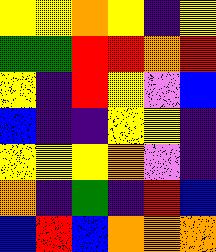[["yellow", "yellow", "orange", "yellow", "indigo", "yellow"], ["green", "green", "red", "red", "orange", "red"], ["yellow", "indigo", "red", "yellow", "violet", "blue"], ["blue", "indigo", "indigo", "yellow", "yellow", "indigo"], ["yellow", "yellow", "yellow", "orange", "violet", "indigo"], ["orange", "indigo", "green", "indigo", "red", "blue"], ["blue", "red", "blue", "orange", "orange", "orange"]]